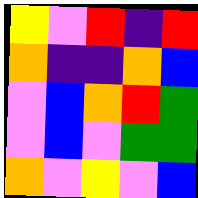[["yellow", "violet", "red", "indigo", "red"], ["orange", "indigo", "indigo", "orange", "blue"], ["violet", "blue", "orange", "red", "green"], ["violet", "blue", "violet", "green", "green"], ["orange", "violet", "yellow", "violet", "blue"]]